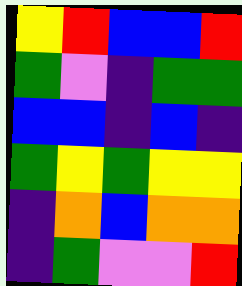[["yellow", "red", "blue", "blue", "red"], ["green", "violet", "indigo", "green", "green"], ["blue", "blue", "indigo", "blue", "indigo"], ["green", "yellow", "green", "yellow", "yellow"], ["indigo", "orange", "blue", "orange", "orange"], ["indigo", "green", "violet", "violet", "red"]]